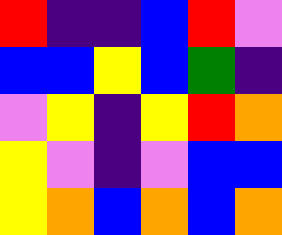[["red", "indigo", "indigo", "blue", "red", "violet"], ["blue", "blue", "yellow", "blue", "green", "indigo"], ["violet", "yellow", "indigo", "yellow", "red", "orange"], ["yellow", "violet", "indigo", "violet", "blue", "blue"], ["yellow", "orange", "blue", "orange", "blue", "orange"]]